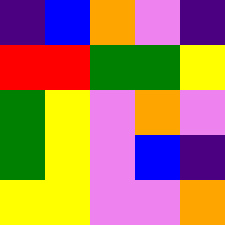[["indigo", "blue", "orange", "violet", "indigo"], ["red", "red", "green", "green", "yellow"], ["green", "yellow", "violet", "orange", "violet"], ["green", "yellow", "violet", "blue", "indigo"], ["yellow", "yellow", "violet", "violet", "orange"]]